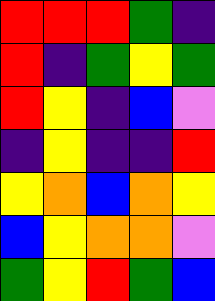[["red", "red", "red", "green", "indigo"], ["red", "indigo", "green", "yellow", "green"], ["red", "yellow", "indigo", "blue", "violet"], ["indigo", "yellow", "indigo", "indigo", "red"], ["yellow", "orange", "blue", "orange", "yellow"], ["blue", "yellow", "orange", "orange", "violet"], ["green", "yellow", "red", "green", "blue"]]